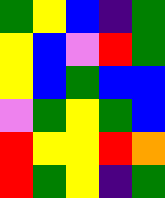[["green", "yellow", "blue", "indigo", "green"], ["yellow", "blue", "violet", "red", "green"], ["yellow", "blue", "green", "blue", "blue"], ["violet", "green", "yellow", "green", "blue"], ["red", "yellow", "yellow", "red", "orange"], ["red", "green", "yellow", "indigo", "green"]]